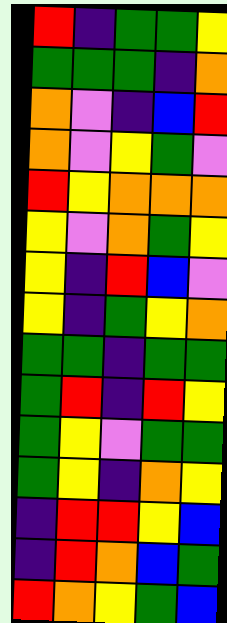[["red", "indigo", "green", "green", "yellow"], ["green", "green", "green", "indigo", "orange"], ["orange", "violet", "indigo", "blue", "red"], ["orange", "violet", "yellow", "green", "violet"], ["red", "yellow", "orange", "orange", "orange"], ["yellow", "violet", "orange", "green", "yellow"], ["yellow", "indigo", "red", "blue", "violet"], ["yellow", "indigo", "green", "yellow", "orange"], ["green", "green", "indigo", "green", "green"], ["green", "red", "indigo", "red", "yellow"], ["green", "yellow", "violet", "green", "green"], ["green", "yellow", "indigo", "orange", "yellow"], ["indigo", "red", "red", "yellow", "blue"], ["indigo", "red", "orange", "blue", "green"], ["red", "orange", "yellow", "green", "blue"]]